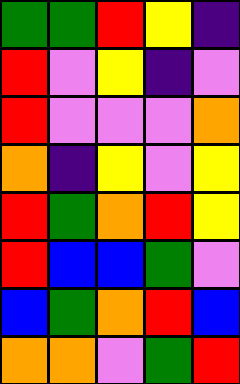[["green", "green", "red", "yellow", "indigo"], ["red", "violet", "yellow", "indigo", "violet"], ["red", "violet", "violet", "violet", "orange"], ["orange", "indigo", "yellow", "violet", "yellow"], ["red", "green", "orange", "red", "yellow"], ["red", "blue", "blue", "green", "violet"], ["blue", "green", "orange", "red", "blue"], ["orange", "orange", "violet", "green", "red"]]